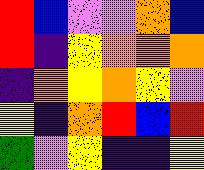[["red", "blue", "violet", "violet", "orange", "blue"], ["red", "indigo", "yellow", "orange", "orange", "orange"], ["indigo", "orange", "yellow", "orange", "yellow", "violet"], ["yellow", "indigo", "orange", "red", "blue", "red"], ["green", "violet", "yellow", "indigo", "indigo", "yellow"]]